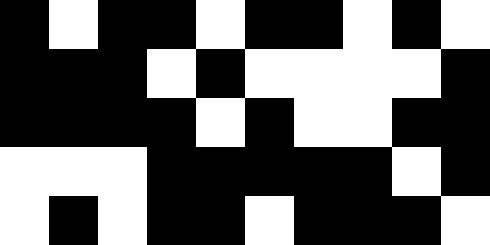[["black", "white", "black", "black", "white", "black", "black", "white", "black", "white"], ["black", "black", "black", "white", "black", "white", "white", "white", "white", "black"], ["black", "black", "black", "black", "white", "black", "white", "white", "black", "black"], ["white", "white", "white", "black", "black", "black", "black", "black", "white", "black"], ["white", "black", "white", "black", "black", "white", "black", "black", "black", "white"]]